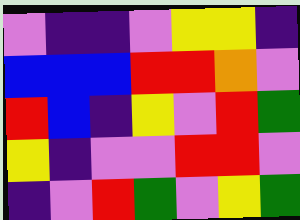[["violet", "indigo", "indigo", "violet", "yellow", "yellow", "indigo"], ["blue", "blue", "blue", "red", "red", "orange", "violet"], ["red", "blue", "indigo", "yellow", "violet", "red", "green"], ["yellow", "indigo", "violet", "violet", "red", "red", "violet"], ["indigo", "violet", "red", "green", "violet", "yellow", "green"]]